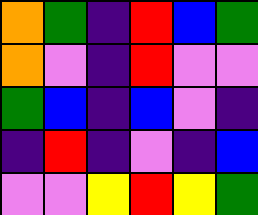[["orange", "green", "indigo", "red", "blue", "green"], ["orange", "violet", "indigo", "red", "violet", "violet"], ["green", "blue", "indigo", "blue", "violet", "indigo"], ["indigo", "red", "indigo", "violet", "indigo", "blue"], ["violet", "violet", "yellow", "red", "yellow", "green"]]